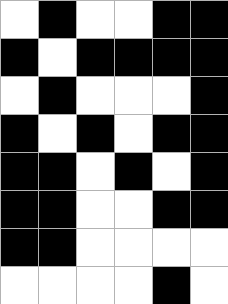[["white", "black", "white", "white", "black", "black"], ["black", "white", "black", "black", "black", "black"], ["white", "black", "white", "white", "white", "black"], ["black", "white", "black", "white", "black", "black"], ["black", "black", "white", "black", "white", "black"], ["black", "black", "white", "white", "black", "black"], ["black", "black", "white", "white", "white", "white"], ["white", "white", "white", "white", "black", "white"]]